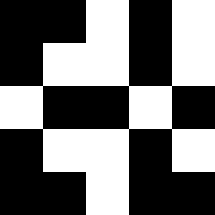[["black", "black", "white", "black", "white"], ["black", "white", "white", "black", "white"], ["white", "black", "black", "white", "black"], ["black", "white", "white", "black", "white"], ["black", "black", "white", "black", "black"]]